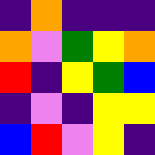[["indigo", "orange", "indigo", "indigo", "indigo"], ["orange", "violet", "green", "yellow", "orange"], ["red", "indigo", "yellow", "green", "blue"], ["indigo", "violet", "indigo", "yellow", "yellow"], ["blue", "red", "violet", "yellow", "indigo"]]